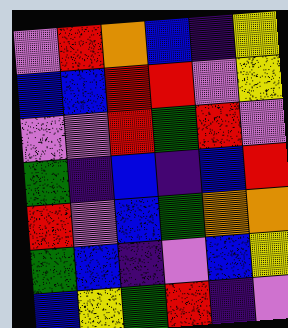[["violet", "red", "orange", "blue", "indigo", "yellow"], ["blue", "blue", "red", "red", "violet", "yellow"], ["violet", "violet", "red", "green", "red", "violet"], ["green", "indigo", "blue", "indigo", "blue", "red"], ["red", "violet", "blue", "green", "orange", "orange"], ["green", "blue", "indigo", "violet", "blue", "yellow"], ["blue", "yellow", "green", "red", "indigo", "violet"]]